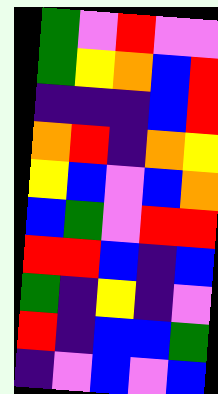[["green", "violet", "red", "violet", "violet"], ["green", "yellow", "orange", "blue", "red"], ["indigo", "indigo", "indigo", "blue", "red"], ["orange", "red", "indigo", "orange", "yellow"], ["yellow", "blue", "violet", "blue", "orange"], ["blue", "green", "violet", "red", "red"], ["red", "red", "blue", "indigo", "blue"], ["green", "indigo", "yellow", "indigo", "violet"], ["red", "indigo", "blue", "blue", "green"], ["indigo", "violet", "blue", "violet", "blue"]]